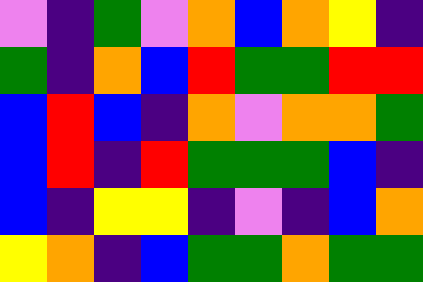[["violet", "indigo", "green", "violet", "orange", "blue", "orange", "yellow", "indigo"], ["green", "indigo", "orange", "blue", "red", "green", "green", "red", "red"], ["blue", "red", "blue", "indigo", "orange", "violet", "orange", "orange", "green"], ["blue", "red", "indigo", "red", "green", "green", "green", "blue", "indigo"], ["blue", "indigo", "yellow", "yellow", "indigo", "violet", "indigo", "blue", "orange"], ["yellow", "orange", "indigo", "blue", "green", "green", "orange", "green", "green"]]